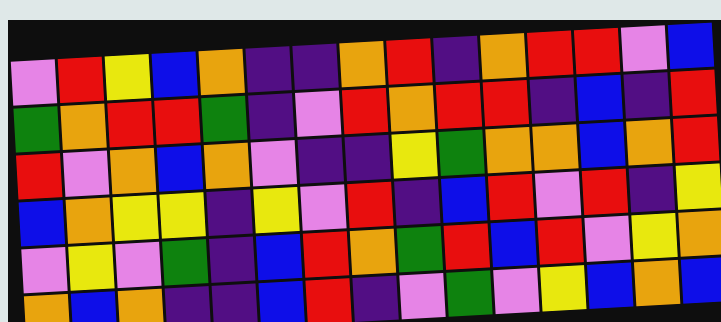[["violet", "red", "yellow", "blue", "orange", "indigo", "indigo", "orange", "red", "indigo", "orange", "red", "red", "violet", "blue"], ["green", "orange", "red", "red", "green", "indigo", "violet", "red", "orange", "red", "red", "indigo", "blue", "indigo", "red"], ["red", "violet", "orange", "blue", "orange", "violet", "indigo", "indigo", "yellow", "green", "orange", "orange", "blue", "orange", "red"], ["blue", "orange", "yellow", "yellow", "indigo", "yellow", "violet", "red", "indigo", "blue", "red", "violet", "red", "indigo", "yellow"], ["violet", "yellow", "violet", "green", "indigo", "blue", "red", "orange", "green", "red", "blue", "red", "violet", "yellow", "orange"], ["orange", "blue", "orange", "indigo", "indigo", "blue", "red", "indigo", "violet", "green", "violet", "yellow", "blue", "orange", "blue"]]